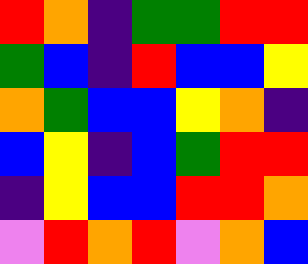[["red", "orange", "indigo", "green", "green", "red", "red"], ["green", "blue", "indigo", "red", "blue", "blue", "yellow"], ["orange", "green", "blue", "blue", "yellow", "orange", "indigo"], ["blue", "yellow", "indigo", "blue", "green", "red", "red"], ["indigo", "yellow", "blue", "blue", "red", "red", "orange"], ["violet", "red", "orange", "red", "violet", "orange", "blue"]]